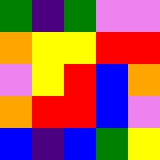[["green", "indigo", "green", "violet", "violet"], ["orange", "yellow", "yellow", "red", "red"], ["violet", "yellow", "red", "blue", "orange"], ["orange", "red", "red", "blue", "violet"], ["blue", "indigo", "blue", "green", "yellow"]]